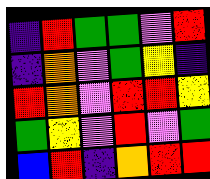[["indigo", "red", "green", "green", "violet", "red"], ["indigo", "orange", "violet", "green", "yellow", "indigo"], ["red", "orange", "violet", "red", "red", "yellow"], ["green", "yellow", "violet", "red", "violet", "green"], ["blue", "red", "indigo", "orange", "red", "red"]]